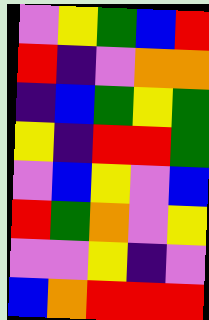[["violet", "yellow", "green", "blue", "red"], ["red", "indigo", "violet", "orange", "orange"], ["indigo", "blue", "green", "yellow", "green"], ["yellow", "indigo", "red", "red", "green"], ["violet", "blue", "yellow", "violet", "blue"], ["red", "green", "orange", "violet", "yellow"], ["violet", "violet", "yellow", "indigo", "violet"], ["blue", "orange", "red", "red", "red"]]